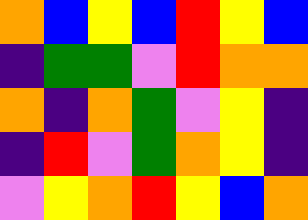[["orange", "blue", "yellow", "blue", "red", "yellow", "blue"], ["indigo", "green", "green", "violet", "red", "orange", "orange"], ["orange", "indigo", "orange", "green", "violet", "yellow", "indigo"], ["indigo", "red", "violet", "green", "orange", "yellow", "indigo"], ["violet", "yellow", "orange", "red", "yellow", "blue", "orange"]]